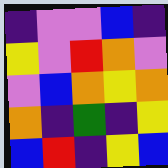[["indigo", "violet", "violet", "blue", "indigo"], ["yellow", "violet", "red", "orange", "violet"], ["violet", "blue", "orange", "yellow", "orange"], ["orange", "indigo", "green", "indigo", "yellow"], ["blue", "red", "indigo", "yellow", "blue"]]